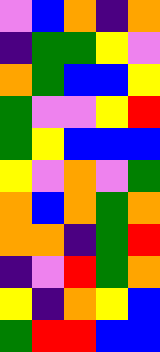[["violet", "blue", "orange", "indigo", "orange"], ["indigo", "green", "green", "yellow", "violet"], ["orange", "green", "blue", "blue", "yellow"], ["green", "violet", "violet", "yellow", "red"], ["green", "yellow", "blue", "blue", "blue"], ["yellow", "violet", "orange", "violet", "green"], ["orange", "blue", "orange", "green", "orange"], ["orange", "orange", "indigo", "green", "red"], ["indigo", "violet", "red", "green", "orange"], ["yellow", "indigo", "orange", "yellow", "blue"], ["green", "red", "red", "blue", "blue"]]